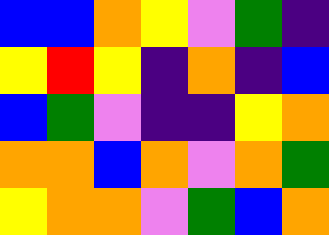[["blue", "blue", "orange", "yellow", "violet", "green", "indigo"], ["yellow", "red", "yellow", "indigo", "orange", "indigo", "blue"], ["blue", "green", "violet", "indigo", "indigo", "yellow", "orange"], ["orange", "orange", "blue", "orange", "violet", "orange", "green"], ["yellow", "orange", "orange", "violet", "green", "blue", "orange"]]